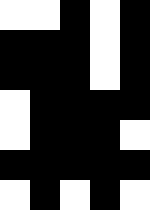[["white", "white", "black", "white", "black"], ["black", "black", "black", "white", "black"], ["black", "black", "black", "white", "black"], ["white", "black", "black", "black", "black"], ["white", "black", "black", "black", "white"], ["black", "black", "black", "black", "black"], ["white", "black", "white", "black", "white"]]